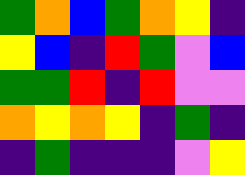[["green", "orange", "blue", "green", "orange", "yellow", "indigo"], ["yellow", "blue", "indigo", "red", "green", "violet", "blue"], ["green", "green", "red", "indigo", "red", "violet", "violet"], ["orange", "yellow", "orange", "yellow", "indigo", "green", "indigo"], ["indigo", "green", "indigo", "indigo", "indigo", "violet", "yellow"]]